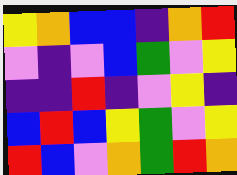[["yellow", "orange", "blue", "blue", "indigo", "orange", "red"], ["violet", "indigo", "violet", "blue", "green", "violet", "yellow"], ["indigo", "indigo", "red", "indigo", "violet", "yellow", "indigo"], ["blue", "red", "blue", "yellow", "green", "violet", "yellow"], ["red", "blue", "violet", "orange", "green", "red", "orange"]]